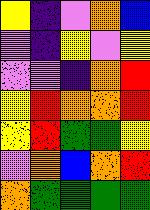[["yellow", "indigo", "violet", "orange", "blue"], ["violet", "indigo", "yellow", "violet", "yellow"], ["violet", "violet", "indigo", "orange", "red"], ["yellow", "red", "orange", "orange", "red"], ["yellow", "red", "green", "green", "yellow"], ["violet", "orange", "blue", "orange", "red"], ["orange", "green", "green", "green", "green"]]